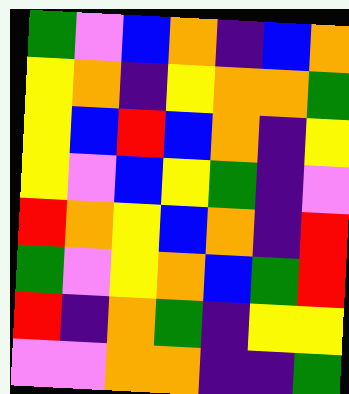[["green", "violet", "blue", "orange", "indigo", "blue", "orange"], ["yellow", "orange", "indigo", "yellow", "orange", "orange", "green"], ["yellow", "blue", "red", "blue", "orange", "indigo", "yellow"], ["yellow", "violet", "blue", "yellow", "green", "indigo", "violet"], ["red", "orange", "yellow", "blue", "orange", "indigo", "red"], ["green", "violet", "yellow", "orange", "blue", "green", "red"], ["red", "indigo", "orange", "green", "indigo", "yellow", "yellow"], ["violet", "violet", "orange", "orange", "indigo", "indigo", "green"]]